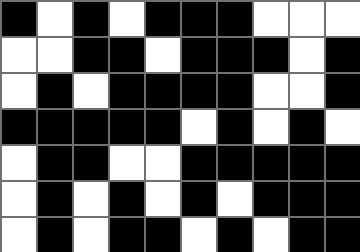[["black", "white", "black", "white", "black", "black", "black", "white", "white", "white"], ["white", "white", "black", "black", "white", "black", "black", "black", "white", "black"], ["white", "black", "white", "black", "black", "black", "black", "white", "white", "black"], ["black", "black", "black", "black", "black", "white", "black", "white", "black", "white"], ["white", "black", "black", "white", "white", "black", "black", "black", "black", "black"], ["white", "black", "white", "black", "white", "black", "white", "black", "black", "black"], ["white", "black", "white", "black", "black", "white", "black", "white", "black", "black"]]